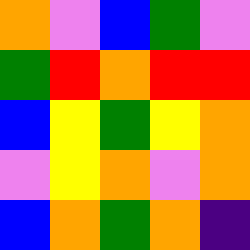[["orange", "violet", "blue", "green", "violet"], ["green", "red", "orange", "red", "red"], ["blue", "yellow", "green", "yellow", "orange"], ["violet", "yellow", "orange", "violet", "orange"], ["blue", "orange", "green", "orange", "indigo"]]